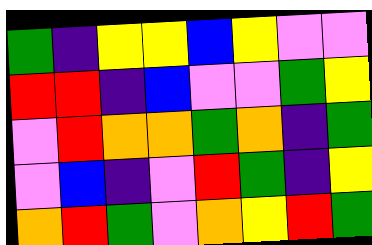[["green", "indigo", "yellow", "yellow", "blue", "yellow", "violet", "violet"], ["red", "red", "indigo", "blue", "violet", "violet", "green", "yellow"], ["violet", "red", "orange", "orange", "green", "orange", "indigo", "green"], ["violet", "blue", "indigo", "violet", "red", "green", "indigo", "yellow"], ["orange", "red", "green", "violet", "orange", "yellow", "red", "green"]]